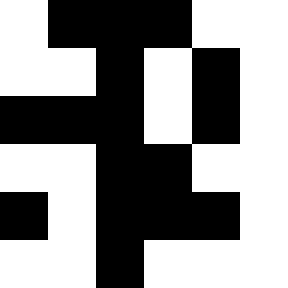[["white", "black", "black", "black", "white", "white"], ["white", "white", "black", "white", "black", "white"], ["black", "black", "black", "white", "black", "white"], ["white", "white", "black", "black", "white", "white"], ["black", "white", "black", "black", "black", "white"], ["white", "white", "black", "white", "white", "white"]]